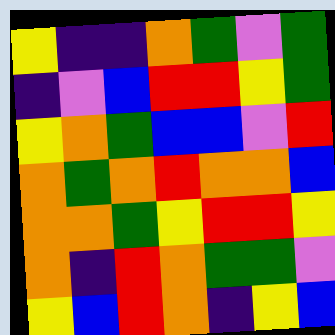[["yellow", "indigo", "indigo", "orange", "green", "violet", "green"], ["indigo", "violet", "blue", "red", "red", "yellow", "green"], ["yellow", "orange", "green", "blue", "blue", "violet", "red"], ["orange", "green", "orange", "red", "orange", "orange", "blue"], ["orange", "orange", "green", "yellow", "red", "red", "yellow"], ["orange", "indigo", "red", "orange", "green", "green", "violet"], ["yellow", "blue", "red", "orange", "indigo", "yellow", "blue"]]